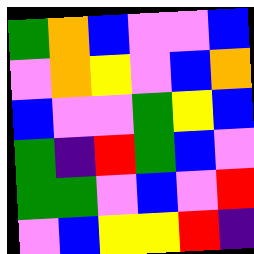[["green", "orange", "blue", "violet", "violet", "blue"], ["violet", "orange", "yellow", "violet", "blue", "orange"], ["blue", "violet", "violet", "green", "yellow", "blue"], ["green", "indigo", "red", "green", "blue", "violet"], ["green", "green", "violet", "blue", "violet", "red"], ["violet", "blue", "yellow", "yellow", "red", "indigo"]]